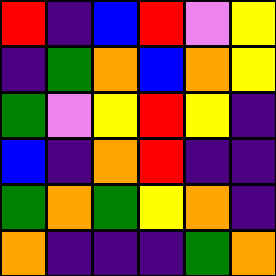[["red", "indigo", "blue", "red", "violet", "yellow"], ["indigo", "green", "orange", "blue", "orange", "yellow"], ["green", "violet", "yellow", "red", "yellow", "indigo"], ["blue", "indigo", "orange", "red", "indigo", "indigo"], ["green", "orange", "green", "yellow", "orange", "indigo"], ["orange", "indigo", "indigo", "indigo", "green", "orange"]]